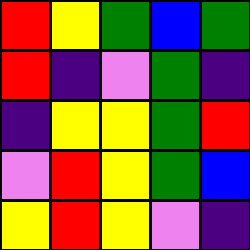[["red", "yellow", "green", "blue", "green"], ["red", "indigo", "violet", "green", "indigo"], ["indigo", "yellow", "yellow", "green", "red"], ["violet", "red", "yellow", "green", "blue"], ["yellow", "red", "yellow", "violet", "indigo"]]